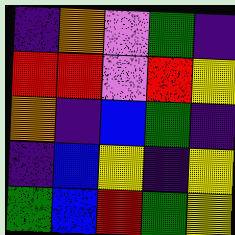[["indigo", "orange", "violet", "green", "indigo"], ["red", "red", "violet", "red", "yellow"], ["orange", "indigo", "blue", "green", "indigo"], ["indigo", "blue", "yellow", "indigo", "yellow"], ["green", "blue", "red", "green", "yellow"]]